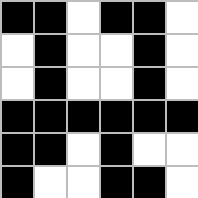[["black", "black", "white", "black", "black", "white"], ["white", "black", "white", "white", "black", "white"], ["white", "black", "white", "white", "black", "white"], ["black", "black", "black", "black", "black", "black"], ["black", "black", "white", "black", "white", "white"], ["black", "white", "white", "black", "black", "white"]]